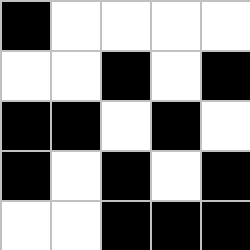[["black", "white", "white", "white", "white"], ["white", "white", "black", "white", "black"], ["black", "black", "white", "black", "white"], ["black", "white", "black", "white", "black"], ["white", "white", "black", "black", "black"]]